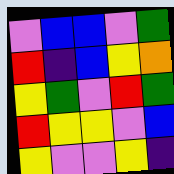[["violet", "blue", "blue", "violet", "green"], ["red", "indigo", "blue", "yellow", "orange"], ["yellow", "green", "violet", "red", "green"], ["red", "yellow", "yellow", "violet", "blue"], ["yellow", "violet", "violet", "yellow", "indigo"]]